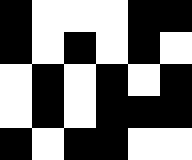[["black", "white", "white", "white", "black", "black"], ["black", "white", "black", "white", "black", "white"], ["white", "black", "white", "black", "white", "black"], ["white", "black", "white", "black", "black", "black"], ["black", "white", "black", "black", "white", "white"]]